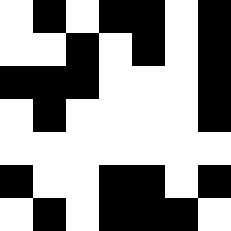[["white", "black", "white", "black", "black", "white", "black"], ["white", "white", "black", "white", "black", "white", "black"], ["black", "black", "black", "white", "white", "white", "black"], ["white", "black", "white", "white", "white", "white", "black"], ["white", "white", "white", "white", "white", "white", "white"], ["black", "white", "white", "black", "black", "white", "black"], ["white", "black", "white", "black", "black", "black", "white"]]